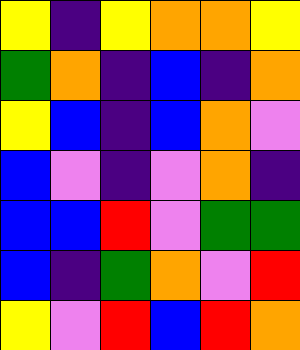[["yellow", "indigo", "yellow", "orange", "orange", "yellow"], ["green", "orange", "indigo", "blue", "indigo", "orange"], ["yellow", "blue", "indigo", "blue", "orange", "violet"], ["blue", "violet", "indigo", "violet", "orange", "indigo"], ["blue", "blue", "red", "violet", "green", "green"], ["blue", "indigo", "green", "orange", "violet", "red"], ["yellow", "violet", "red", "blue", "red", "orange"]]